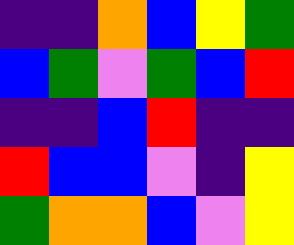[["indigo", "indigo", "orange", "blue", "yellow", "green"], ["blue", "green", "violet", "green", "blue", "red"], ["indigo", "indigo", "blue", "red", "indigo", "indigo"], ["red", "blue", "blue", "violet", "indigo", "yellow"], ["green", "orange", "orange", "blue", "violet", "yellow"]]